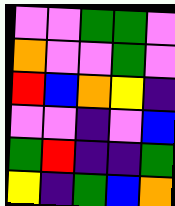[["violet", "violet", "green", "green", "violet"], ["orange", "violet", "violet", "green", "violet"], ["red", "blue", "orange", "yellow", "indigo"], ["violet", "violet", "indigo", "violet", "blue"], ["green", "red", "indigo", "indigo", "green"], ["yellow", "indigo", "green", "blue", "orange"]]